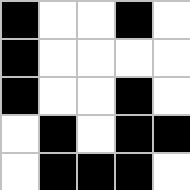[["black", "white", "white", "black", "white"], ["black", "white", "white", "white", "white"], ["black", "white", "white", "black", "white"], ["white", "black", "white", "black", "black"], ["white", "black", "black", "black", "white"]]